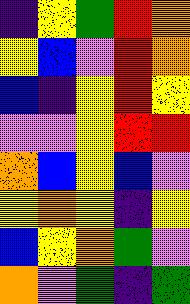[["indigo", "yellow", "green", "red", "orange"], ["yellow", "blue", "violet", "red", "orange"], ["blue", "indigo", "yellow", "red", "yellow"], ["violet", "violet", "yellow", "red", "red"], ["orange", "blue", "yellow", "blue", "violet"], ["yellow", "orange", "yellow", "indigo", "yellow"], ["blue", "yellow", "orange", "green", "violet"], ["orange", "violet", "green", "indigo", "green"]]